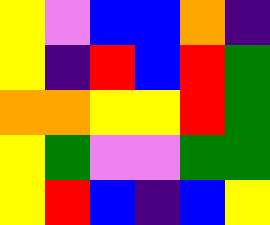[["yellow", "violet", "blue", "blue", "orange", "indigo"], ["yellow", "indigo", "red", "blue", "red", "green"], ["orange", "orange", "yellow", "yellow", "red", "green"], ["yellow", "green", "violet", "violet", "green", "green"], ["yellow", "red", "blue", "indigo", "blue", "yellow"]]